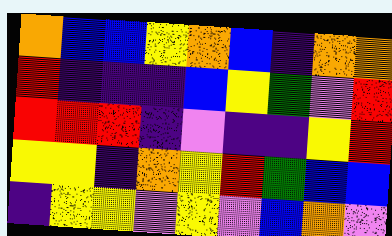[["orange", "blue", "blue", "yellow", "orange", "blue", "indigo", "orange", "orange"], ["red", "indigo", "indigo", "indigo", "blue", "yellow", "green", "violet", "red"], ["red", "red", "red", "indigo", "violet", "indigo", "indigo", "yellow", "red"], ["yellow", "yellow", "indigo", "orange", "yellow", "red", "green", "blue", "blue"], ["indigo", "yellow", "yellow", "violet", "yellow", "violet", "blue", "orange", "violet"]]